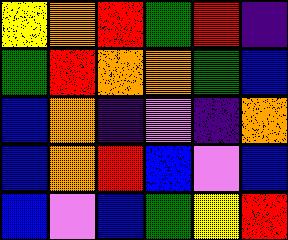[["yellow", "orange", "red", "green", "red", "indigo"], ["green", "red", "orange", "orange", "green", "blue"], ["blue", "orange", "indigo", "violet", "indigo", "orange"], ["blue", "orange", "red", "blue", "violet", "blue"], ["blue", "violet", "blue", "green", "yellow", "red"]]